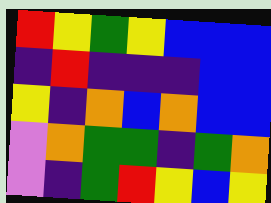[["red", "yellow", "green", "yellow", "blue", "blue", "blue"], ["indigo", "red", "indigo", "indigo", "indigo", "blue", "blue"], ["yellow", "indigo", "orange", "blue", "orange", "blue", "blue"], ["violet", "orange", "green", "green", "indigo", "green", "orange"], ["violet", "indigo", "green", "red", "yellow", "blue", "yellow"]]